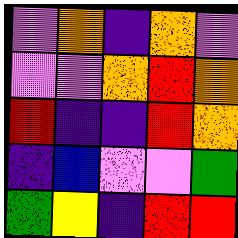[["violet", "orange", "indigo", "orange", "violet"], ["violet", "violet", "orange", "red", "orange"], ["red", "indigo", "indigo", "red", "orange"], ["indigo", "blue", "violet", "violet", "green"], ["green", "yellow", "indigo", "red", "red"]]